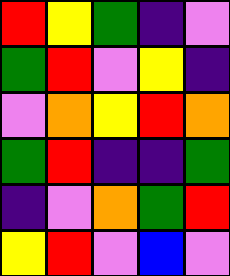[["red", "yellow", "green", "indigo", "violet"], ["green", "red", "violet", "yellow", "indigo"], ["violet", "orange", "yellow", "red", "orange"], ["green", "red", "indigo", "indigo", "green"], ["indigo", "violet", "orange", "green", "red"], ["yellow", "red", "violet", "blue", "violet"]]